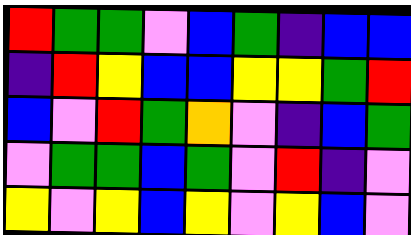[["red", "green", "green", "violet", "blue", "green", "indigo", "blue", "blue"], ["indigo", "red", "yellow", "blue", "blue", "yellow", "yellow", "green", "red"], ["blue", "violet", "red", "green", "orange", "violet", "indigo", "blue", "green"], ["violet", "green", "green", "blue", "green", "violet", "red", "indigo", "violet"], ["yellow", "violet", "yellow", "blue", "yellow", "violet", "yellow", "blue", "violet"]]